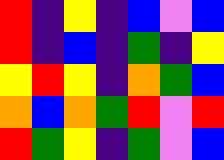[["red", "indigo", "yellow", "indigo", "blue", "violet", "blue"], ["red", "indigo", "blue", "indigo", "green", "indigo", "yellow"], ["yellow", "red", "yellow", "indigo", "orange", "green", "blue"], ["orange", "blue", "orange", "green", "red", "violet", "red"], ["red", "green", "yellow", "indigo", "green", "violet", "blue"]]